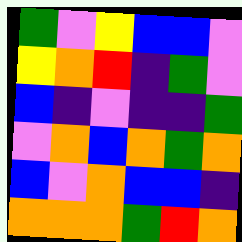[["green", "violet", "yellow", "blue", "blue", "violet"], ["yellow", "orange", "red", "indigo", "green", "violet"], ["blue", "indigo", "violet", "indigo", "indigo", "green"], ["violet", "orange", "blue", "orange", "green", "orange"], ["blue", "violet", "orange", "blue", "blue", "indigo"], ["orange", "orange", "orange", "green", "red", "orange"]]